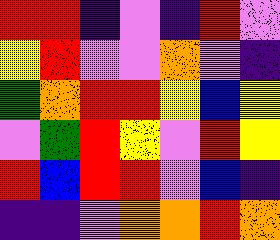[["red", "red", "indigo", "violet", "indigo", "red", "violet"], ["yellow", "red", "violet", "violet", "orange", "violet", "indigo"], ["green", "orange", "red", "red", "yellow", "blue", "yellow"], ["violet", "green", "red", "yellow", "violet", "red", "yellow"], ["red", "blue", "red", "red", "violet", "blue", "indigo"], ["indigo", "indigo", "violet", "orange", "orange", "red", "orange"]]